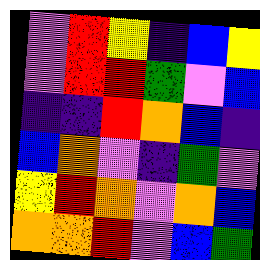[["violet", "red", "yellow", "indigo", "blue", "yellow"], ["violet", "red", "red", "green", "violet", "blue"], ["indigo", "indigo", "red", "orange", "blue", "indigo"], ["blue", "orange", "violet", "indigo", "green", "violet"], ["yellow", "red", "orange", "violet", "orange", "blue"], ["orange", "orange", "red", "violet", "blue", "green"]]